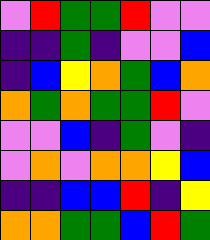[["violet", "red", "green", "green", "red", "violet", "violet"], ["indigo", "indigo", "green", "indigo", "violet", "violet", "blue"], ["indigo", "blue", "yellow", "orange", "green", "blue", "orange"], ["orange", "green", "orange", "green", "green", "red", "violet"], ["violet", "violet", "blue", "indigo", "green", "violet", "indigo"], ["violet", "orange", "violet", "orange", "orange", "yellow", "blue"], ["indigo", "indigo", "blue", "blue", "red", "indigo", "yellow"], ["orange", "orange", "green", "green", "blue", "red", "green"]]